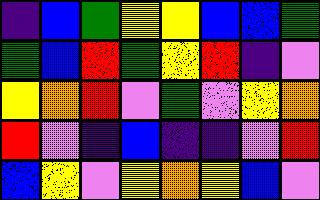[["indigo", "blue", "green", "yellow", "yellow", "blue", "blue", "green"], ["green", "blue", "red", "green", "yellow", "red", "indigo", "violet"], ["yellow", "orange", "red", "violet", "green", "violet", "yellow", "orange"], ["red", "violet", "indigo", "blue", "indigo", "indigo", "violet", "red"], ["blue", "yellow", "violet", "yellow", "orange", "yellow", "blue", "violet"]]